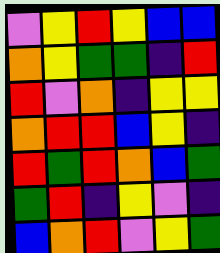[["violet", "yellow", "red", "yellow", "blue", "blue"], ["orange", "yellow", "green", "green", "indigo", "red"], ["red", "violet", "orange", "indigo", "yellow", "yellow"], ["orange", "red", "red", "blue", "yellow", "indigo"], ["red", "green", "red", "orange", "blue", "green"], ["green", "red", "indigo", "yellow", "violet", "indigo"], ["blue", "orange", "red", "violet", "yellow", "green"]]